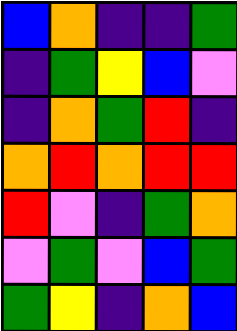[["blue", "orange", "indigo", "indigo", "green"], ["indigo", "green", "yellow", "blue", "violet"], ["indigo", "orange", "green", "red", "indigo"], ["orange", "red", "orange", "red", "red"], ["red", "violet", "indigo", "green", "orange"], ["violet", "green", "violet", "blue", "green"], ["green", "yellow", "indigo", "orange", "blue"]]